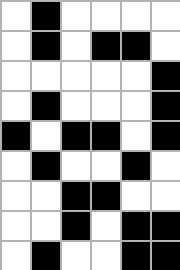[["white", "black", "white", "white", "white", "white"], ["white", "black", "white", "black", "black", "white"], ["white", "white", "white", "white", "white", "black"], ["white", "black", "white", "white", "white", "black"], ["black", "white", "black", "black", "white", "black"], ["white", "black", "white", "white", "black", "white"], ["white", "white", "black", "black", "white", "white"], ["white", "white", "black", "white", "black", "black"], ["white", "black", "white", "white", "black", "black"]]